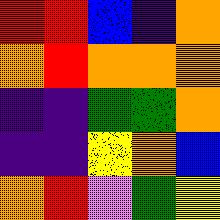[["red", "red", "blue", "indigo", "orange"], ["orange", "red", "orange", "orange", "orange"], ["indigo", "indigo", "green", "green", "orange"], ["indigo", "indigo", "yellow", "orange", "blue"], ["orange", "red", "violet", "green", "yellow"]]